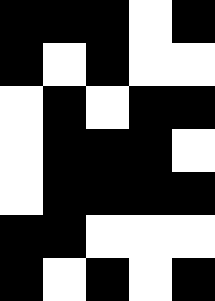[["black", "black", "black", "white", "black"], ["black", "white", "black", "white", "white"], ["white", "black", "white", "black", "black"], ["white", "black", "black", "black", "white"], ["white", "black", "black", "black", "black"], ["black", "black", "white", "white", "white"], ["black", "white", "black", "white", "black"]]